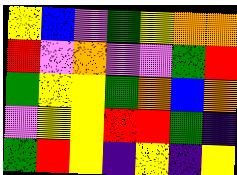[["yellow", "blue", "violet", "green", "yellow", "orange", "orange"], ["red", "violet", "orange", "violet", "violet", "green", "red"], ["green", "yellow", "yellow", "green", "orange", "blue", "orange"], ["violet", "yellow", "yellow", "red", "red", "green", "indigo"], ["green", "red", "yellow", "indigo", "yellow", "indigo", "yellow"]]